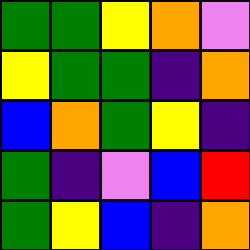[["green", "green", "yellow", "orange", "violet"], ["yellow", "green", "green", "indigo", "orange"], ["blue", "orange", "green", "yellow", "indigo"], ["green", "indigo", "violet", "blue", "red"], ["green", "yellow", "blue", "indigo", "orange"]]